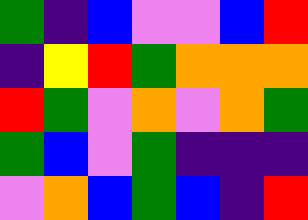[["green", "indigo", "blue", "violet", "violet", "blue", "red"], ["indigo", "yellow", "red", "green", "orange", "orange", "orange"], ["red", "green", "violet", "orange", "violet", "orange", "green"], ["green", "blue", "violet", "green", "indigo", "indigo", "indigo"], ["violet", "orange", "blue", "green", "blue", "indigo", "red"]]